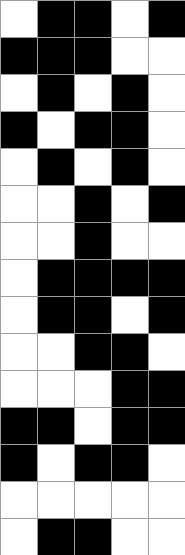[["white", "black", "black", "white", "black"], ["black", "black", "black", "white", "white"], ["white", "black", "white", "black", "white"], ["black", "white", "black", "black", "white"], ["white", "black", "white", "black", "white"], ["white", "white", "black", "white", "black"], ["white", "white", "black", "white", "white"], ["white", "black", "black", "black", "black"], ["white", "black", "black", "white", "black"], ["white", "white", "black", "black", "white"], ["white", "white", "white", "black", "black"], ["black", "black", "white", "black", "black"], ["black", "white", "black", "black", "white"], ["white", "white", "white", "white", "white"], ["white", "black", "black", "white", "white"]]